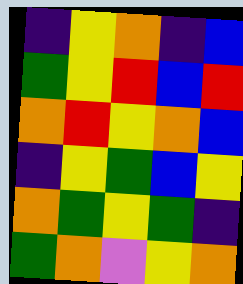[["indigo", "yellow", "orange", "indigo", "blue"], ["green", "yellow", "red", "blue", "red"], ["orange", "red", "yellow", "orange", "blue"], ["indigo", "yellow", "green", "blue", "yellow"], ["orange", "green", "yellow", "green", "indigo"], ["green", "orange", "violet", "yellow", "orange"]]